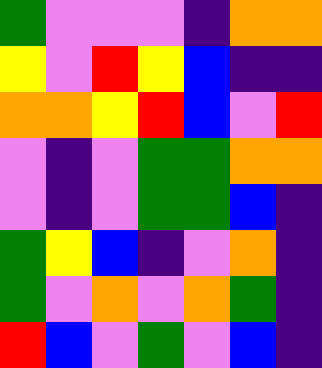[["green", "violet", "violet", "violet", "indigo", "orange", "orange"], ["yellow", "violet", "red", "yellow", "blue", "indigo", "indigo"], ["orange", "orange", "yellow", "red", "blue", "violet", "red"], ["violet", "indigo", "violet", "green", "green", "orange", "orange"], ["violet", "indigo", "violet", "green", "green", "blue", "indigo"], ["green", "yellow", "blue", "indigo", "violet", "orange", "indigo"], ["green", "violet", "orange", "violet", "orange", "green", "indigo"], ["red", "blue", "violet", "green", "violet", "blue", "indigo"]]